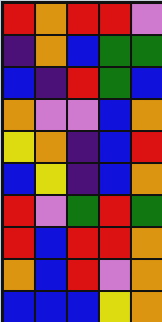[["red", "orange", "red", "red", "violet"], ["indigo", "orange", "blue", "green", "green"], ["blue", "indigo", "red", "green", "blue"], ["orange", "violet", "violet", "blue", "orange"], ["yellow", "orange", "indigo", "blue", "red"], ["blue", "yellow", "indigo", "blue", "orange"], ["red", "violet", "green", "red", "green"], ["red", "blue", "red", "red", "orange"], ["orange", "blue", "red", "violet", "orange"], ["blue", "blue", "blue", "yellow", "orange"]]